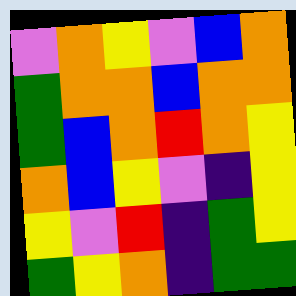[["violet", "orange", "yellow", "violet", "blue", "orange"], ["green", "orange", "orange", "blue", "orange", "orange"], ["green", "blue", "orange", "red", "orange", "yellow"], ["orange", "blue", "yellow", "violet", "indigo", "yellow"], ["yellow", "violet", "red", "indigo", "green", "yellow"], ["green", "yellow", "orange", "indigo", "green", "green"]]